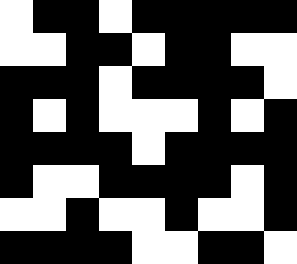[["white", "black", "black", "white", "black", "black", "black", "black", "black"], ["white", "white", "black", "black", "white", "black", "black", "white", "white"], ["black", "black", "black", "white", "black", "black", "black", "black", "white"], ["black", "white", "black", "white", "white", "white", "black", "white", "black"], ["black", "black", "black", "black", "white", "black", "black", "black", "black"], ["black", "white", "white", "black", "black", "black", "black", "white", "black"], ["white", "white", "black", "white", "white", "black", "white", "white", "black"], ["black", "black", "black", "black", "white", "white", "black", "black", "white"]]